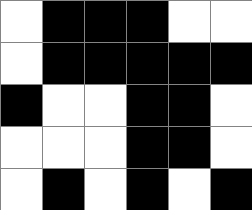[["white", "black", "black", "black", "white", "white"], ["white", "black", "black", "black", "black", "black"], ["black", "white", "white", "black", "black", "white"], ["white", "white", "white", "black", "black", "white"], ["white", "black", "white", "black", "white", "black"]]